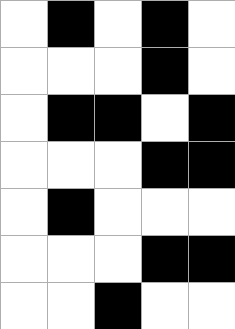[["white", "black", "white", "black", "white"], ["white", "white", "white", "black", "white"], ["white", "black", "black", "white", "black"], ["white", "white", "white", "black", "black"], ["white", "black", "white", "white", "white"], ["white", "white", "white", "black", "black"], ["white", "white", "black", "white", "white"]]